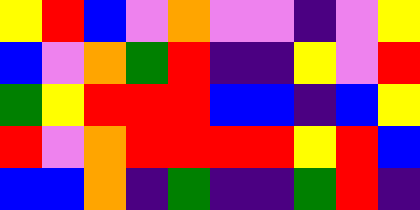[["yellow", "red", "blue", "violet", "orange", "violet", "violet", "indigo", "violet", "yellow"], ["blue", "violet", "orange", "green", "red", "indigo", "indigo", "yellow", "violet", "red"], ["green", "yellow", "red", "red", "red", "blue", "blue", "indigo", "blue", "yellow"], ["red", "violet", "orange", "red", "red", "red", "red", "yellow", "red", "blue"], ["blue", "blue", "orange", "indigo", "green", "indigo", "indigo", "green", "red", "indigo"]]